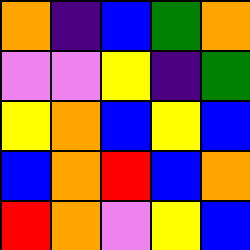[["orange", "indigo", "blue", "green", "orange"], ["violet", "violet", "yellow", "indigo", "green"], ["yellow", "orange", "blue", "yellow", "blue"], ["blue", "orange", "red", "blue", "orange"], ["red", "orange", "violet", "yellow", "blue"]]